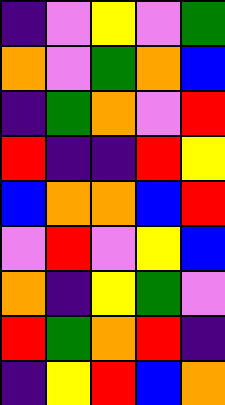[["indigo", "violet", "yellow", "violet", "green"], ["orange", "violet", "green", "orange", "blue"], ["indigo", "green", "orange", "violet", "red"], ["red", "indigo", "indigo", "red", "yellow"], ["blue", "orange", "orange", "blue", "red"], ["violet", "red", "violet", "yellow", "blue"], ["orange", "indigo", "yellow", "green", "violet"], ["red", "green", "orange", "red", "indigo"], ["indigo", "yellow", "red", "blue", "orange"]]